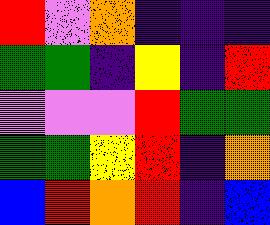[["red", "violet", "orange", "indigo", "indigo", "indigo"], ["green", "green", "indigo", "yellow", "indigo", "red"], ["violet", "violet", "violet", "red", "green", "green"], ["green", "green", "yellow", "red", "indigo", "orange"], ["blue", "red", "orange", "red", "indigo", "blue"]]